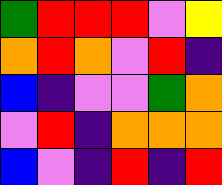[["green", "red", "red", "red", "violet", "yellow"], ["orange", "red", "orange", "violet", "red", "indigo"], ["blue", "indigo", "violet", "violet", "green", "orange"], ["violet", "red", "indigo", "orange", "orange", "orange"], ["blue", "violet", "indigo", "red", "indigo", "red"]]